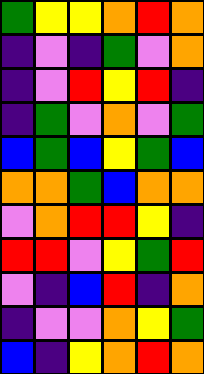[["green", "yellow", "yellow", "orange", "red", "orange"], ["indigo", "violet", "indigo", "green", "violet", "orange"], ["indigo", "violet", "red", "yellow", "red", "indigo"], ["indigo", "green", "violet", "orange", "violet", "green"], ["blue", "green", "blue", "yellow", "green", "blue"], ["orange", "orange", "green", "blue", "orange", "orange"], ["violet", "orange", "red", "red", "yellow", "indigo"], ["red", "red", "violet", "yellow", "green", "red"], ["violet", "indigo", "blue", "red", "indigo", "orange"], ["indigo", "violet", "violet", "orange", "yellow", "green"], ["blue", "indigo", "yellow", "orange", "red", "orange"]]